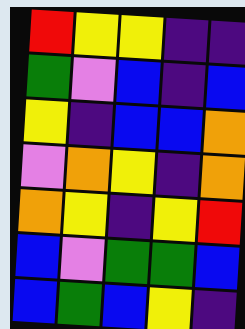[["red", "yellow", "yellow", "indigo", "indigo"], ["green", "violet", "blue", "indigo", "blue"], ["yellow", "indigo", "blue", "blue", "orange"], ["violet", "orange", "yellow", "indigo", "orange"], ["orange", "yellow", "indigo", "yellow", "red"], ["blue", "violet", "green", "green", "blue"], ["blue", "green", "blue", "yellow", "indigo"]]